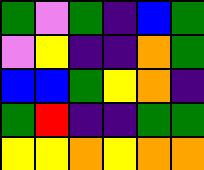[["green", "violet", "green", "indigo", "blue", "green"], ["violet", "yellow", "indigo", "indigo", "orange", "green"], ["blue", "blue", "green", "yellow", "orange", "indigo"], ["green", "red", "indigo", "indigo", "green", "green"], ["yellow", "yellow", "orange", "yellow", "orange", "orange"]]